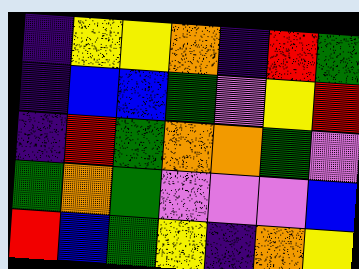[["indigo", "yellow", "yellow", "orange", "indigo", "red", "green"], ["indigo", "blue", "blue", "green", "violet", "yellow", "red"], ["indigo", "red", "green", "orange", "orange", "green", "violet"], ["green", "orange", "green", "violet", "violet", "violet", "blue"], ["red", "blue", "green", "yellow", "indigo", "orange", "yellow"]]